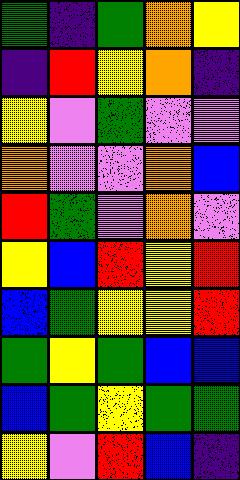[["green", "indigo", "green", "orange", "yellow"], ["indigo", "red", "yellow", "orange", "indigo"], ["yellow", "violet", "green", "violet", "violet"], ["orange", "violet", "violet", "orange", "blue"], ["red", "green", "violet", "orange", "violet"], ["yellow", "blue", "red", "yellow", "red"], ["blue", "green", "yellow", "yellow", "red"], ["green", "yellow", "green", "blue", "blue"], ["blue", "green", "yellow", "green", "green"], ["yellow", "violet", "red", "blue", "indigo"]]